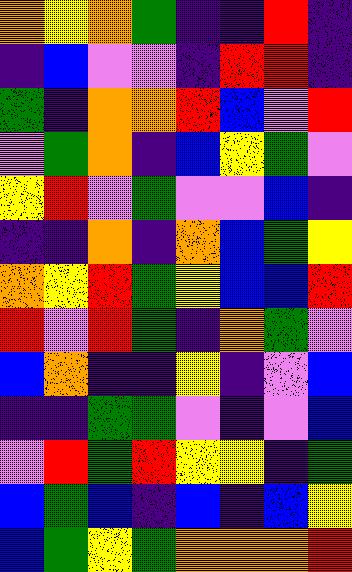[["orange", "yellow", "orange", "green", "indigo", "indigo", "red", "indigo"], ["indigo", "blue", "violet", "violet", "indigo", "red", "red", "indigo"], ["green", "indigo", "orange", "orange", "red", "blue", "violet", "red"], ["violet", "green", "orange", "indigo", "blue", "yellow", "green", "violet"], ["yellow", "red", "violet", "green", "violet", "violet", "blue", "indigo"], ["indigo", "indigo", "orange", "indigo", "orange", "blue", "green", "yellow"], ["orange", "yellow", "red", "green", "yellow", "blue", "blue", "red"], ["red", "violet", "red", "green", "indigo", "orange", "green", "violet"], ["blue", "orange", "indigo", "indigo", "yellow", "indigo", "violet", "blue"], ["indigo", "indigo", "green", "green", "violet", "indigo", "violet", "blue"], ["violet", "red", "green", "red", "yellow", "yellow", "indigo", "green"], ["blue", "green", "blue", "indigo", "blue", "indigo", "blue", "yellow"], ["blue", "green", "yellow", "green", "orange", "orange", "orange", "red"]]